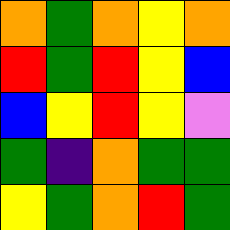[["orange", "green", "orange", "yellow", "orange"], ["red", "green", "red", "yellow", "blue"], ["blue", "yellow", "red", "yellow", "violet"], ["green", "indigo", "orange", "green", "green"], ["yellow", "green", "orange", "red", "green"]]